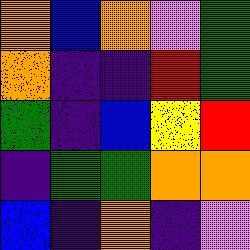[["orange", "blue", "orange", "violet", "green"], ["orange", "indigo", "indigo", "red", "green"], ["green", "indigo", "blue", "yellow", "red"], ["indigo", "green", "green", "orange", "orange"], ["blue", "indigo", "orange", "indigo", "violet"]]